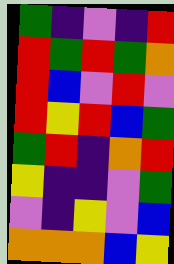[["green", "indigo", "violet", "indigo", "red"], ["red", "green", "red", "green", "orange"], ["red", "blue", "violet", "red", "violet"], ["red", "yellow", "red", "blue", "green"], ["green", "red", "indigo", "orange", "red"], ["yellow", "indigo", "indigo", "violet", "green"], ["violet", "indigo", "yellow", "violet", "blue"], ["orange", "orange", "orange", "blue", "yellow"]]